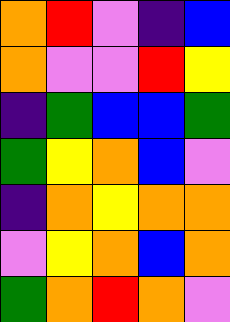[["orange", "red", "violet", "indigo", "blue"], ["orange", "violet", "violet", "red", "yellow"], ["indigo", "green", "blue", "blue", "green"], ["green", "yellow", "orange", "blue", "violet"], ["indigo", "orange", "yellow", "orange", "orange"], ["violet", "yellow", "orange", "blue", "orange"], ["green", "orange", "red", "orange", "violet"]]